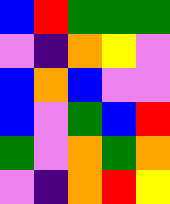[["blue", "red", "green", "green", "green"], ["violet", "indigo", "orange", "yellow", "violet"], ["blue", "orange", "blue", "violet", "violet"], ["blue", "violet", "green", "blue", "red"], ["green", "violet", "orange", "green", "orange"], ["violet", "indigo", "orange", "red", "yellow"]]